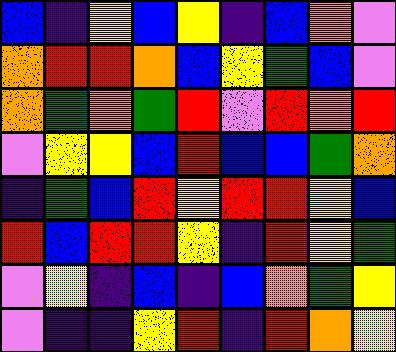[["blue", "indigo", "yellow", "blue", "yellow", "indigo", "blue", "orange", "violet"], ["orange", "red", "red", "orange", "blue", "yellow", "green", "blue", "violet"], ["orange", "green", "orange", "green", "red", "violet", "red", "orange", "red"], ["violet", "yellow", "yellow", "blue", "red", "blue", "blue", "green", "orange"], ["indigo", "green", "blue", "red", "yellow", "red", "red", "yellow", "blue"], ["red", "blue", "red", "red", "yellow", "indigo", "red", "yellow", "green"], ["violet", "yellow", "indigo", "blue", "indigo", "blue", "orange", "green", "yellow"], ["violet", "indigo", "indigo", "yellow", "red", "indigo", "red", "orange", "yellow"]]